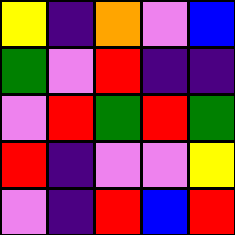[["yellow", "indigo", "orange", "violet", "blue"], ["green", "violet", "red", "indigo", "indigo"], ["violet", "red", "green", "red", "green"], ["red", "indigo", "violet", "violet", "yellow"], ["violet", "indigo", "red", "blue", "red"]]